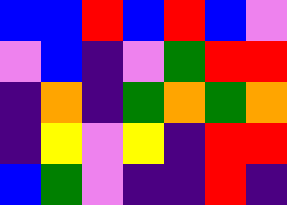[["blue", "blue", "red", "blue", "red", "blue", "violet"], ["violet", "blue", "indigo", "violet", "green", "red", "red"], ["indigo", "orange", "indigo", "green", "orange", "green", "orange"], ["indigo", "yellow", "violet", "yellow", "indigo", "red", "red"], ["blue", "green", "violet", "indigo", "indigo", "red", "indigo"]]